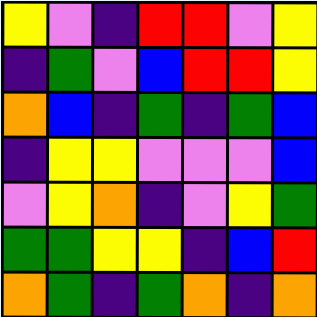[["yellow", "violet", "indigo", "red", "red", "violet", "yellow"], ["indigo", "green", "violet", "blue", "red", "red", "yellow"], ["orange", "blue", "indigo", "green", "indigo", "green", "blue"], ["indigo", "yellow", "yellow", "violet", "violet", "violet", "blue"], ["violet", "yellow", "orange", "indigo", "violet", "yellow", "green"], ["green", "green", "yellow", "yellow", "indigo", "blue", "red"], ["orange", "green", "indigo", "green", "orange", "indigo", "orange"]]